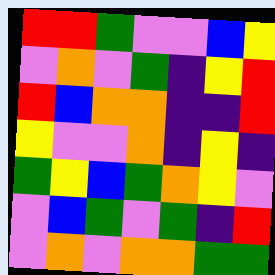[["red", "red", "green", "violet", "violet", "blue", "yellow"], ["violet", "orange", "violet", "green", "indigo", "yellow", "red"], ["red", "blue", "orange", "orange", "indigo", "indigo", "red"], ["yellow", "violet", "violet", "orange", "indigo", "yellow", "indigo"], ["green", "yellow", "blue", "green", "orange", "yellow", "violet"], ["violet", "blue", "green", "violet", "green", "indigo", "red"], ["violet", "orange", "violet", "orange", "orange", "green", "green"]]